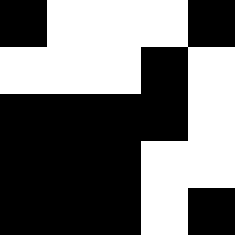[["black", "white", "white", "white", "black"], ["white", "white", "white", "black", "white"], ["black", "black", "black", "black", "white"], ["black", "black", "black", "white", "white"], ["black", "black", "black", "white", "black"]]